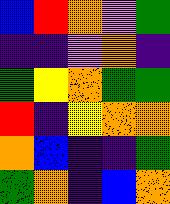[["blue", "red", "orange", "violet", "green"], ["indigo", "indigo", "violet", "orange", "indigo"], ["green", "yellow", "orange", "green", "green"], ["red", "indigo", "yellow", "orange", "orange"], ["orange", "blue", "indigo", "indigo", "green"], ["green", "orange", "indigo", "blue", "orange"]]